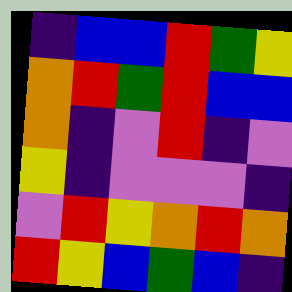[["indigo", "blue", "blue", "red", "green", "yellow"], ["orange", "red", "green", "red", "blue", "blue"], ["orange", "indigo", "violet", "red", "indigo", "violet"], ["yellow", "indigo", "violet", "violet", "violet", "indigo"], ["violet", "red", "yellow", "orange", "red", "orange"], ["red", "yellow", "blue", "green", "blue", "indigo"]]